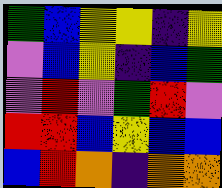[["green", "blue", "yellow", "yellow", "indigo", "yellow"], ["violet", "blue", "yellow", "indigo", "blue", "green"], ["violet", "red", "violet", "green", "red", "violet"], ["red", "red", "blue", "yellow", "blue", "blue"], ["blue", "red", "orange", "indigo", "orange", "orange"]]